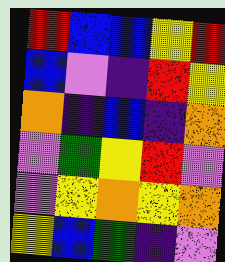[["red", "blue", "blue", "yellow", "red"], ["blue", "violet", "indigo", "red", "yellow"], ["orange", "indigo", "blue", "indigo", "orange"], ["violet", "green", "yellow", "red", "violet"], ["violet", "yellow", "orange", "yellow", "orange"], ["yellow", "blue", "green", "indigo", "violet"]]